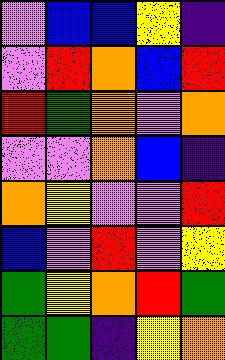[["violet", "blue", "blue", "yellow", "indigo"], ["violet", "red", "orange", "blue", "red"], ["red", "green", "orange", "violet", "orange"], ["violet", "violet", "orange", "blue", "indigo"], ["orange", "yellow", "violet", "violet", "red"], ["blue", "violet", "red", "violet", "yellow"], ["green", "yellow", "orange", "red", "green"], ["green", "green", "indigo", "yellow", "orange"]]